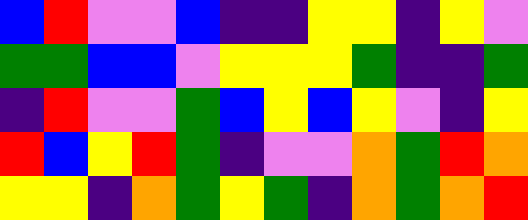[["blue", "red", "violet", "violet", "blue", "indigo", "indigo", "yellow", "yellow", "indigo", "yellow", "violet"], ["green", "green", "blue", "blue", "violet", "yellow", "yellow", "yellow", "green", "indigo", "indigo", "green"], ["indigo", "red", "violet", "violet", "green", "blue", "yellow", "blue", "yellow", "violet", "indigo", "yellow"], ["red", "blue", "yellow", "red", "green", "indigo", "violet", "violet", "orange", "green", "red", "orange"], ["yellow", "yellow", "indigo", "orange", "green", "yellow", "green", "indigo", "orange", "green", "orange", "red"]]